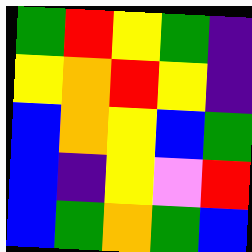[["green", "red", "yellow", "green", "indigo"], ["yellow", "orange", "red", "yellow", "indigo"], ["blue", "orange", "yellow", "blue", "green"], ["blue", "indigo", "yellow", "violet", "red"], ["blue", "green", "orange", "green", "blue"]]